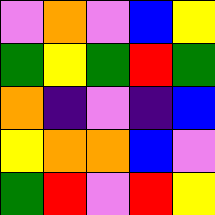[["violet", "orange", "violet", "blue", "yellow"], ["green", "yellow", "green", "red", "green"], ["orange", "indigo", "violet", "indigo", "blue"], ["yellow", "orange", "orange", "blue", "violet"], ["green", "red", "violet", "red", "yellow"]]